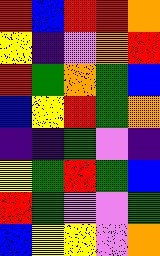[["red", "blue", "red", "red", "orange"], ["yellow", "indigo", "violet", "orange", "red"], ["red", "green", "orange", "green", "blue"], ["blue", "yellow", "red", "green", "orange"], ["indigo", "indigo", "green", "violet", "indigo"], ["yellow", "green", "red", "green", "blue"], ["red", "green", "violet", "violet", "green"], ["blue", "yellow", "yellow", "violet", "orange"]]